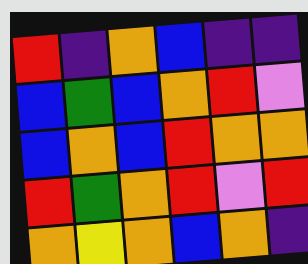[["red", "indigo", "orange", "blue", "indigo", "indigo"], ["blue", "green", "blue", "orange", "red", "violet"], ["blue", "orange", "blue", "red", "orange", "orange"], ["red", "green", "orange", "red", "violet", "red"], ["orange", "yellow", "orange", "blue", "orange", "indigo"]]